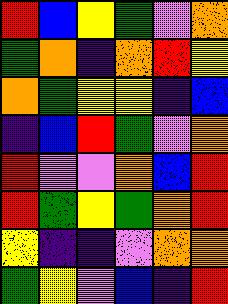[["red", "blue", "yellow", "green", "violet", "orange"], ["green", "orange", "indigo", "orange", "red", "yellow"], ["orange", "green", "yellow", "yellow", "indigo", "blue"], ["indigo", "blue", "red", "green", "violet", "orange"], ["red", "violet", "violet", "orange", "blue", "red"], ["red", "green", "yellow", "green", "orange", "red"], ["yellow", "indigo", "indigo", "violet", "orange", "orange"], ["green", "yellow", "violet", "blue", "indigo", "red"]]